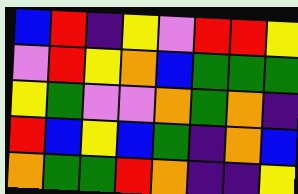[["blue", "red", "indigo", "yellow", "violet", "red", "red", "yellow"], ["violet", "red", "yellow", "orange", "blue", "green", "green", "green"], ["yellow", "green", "violet", "violet", "orange", "green", "orange", "indigo"], ["red", "blue", "yellow", "blue", "green", "indigo", "orange", "blue"], ["orange", "green", "green", "red", "orange", "indigo", "indigo", "yellow"]]